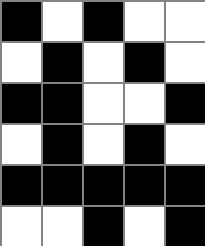[["black", "white", "black", "white", "white"], ["white", "black", "white", "black", "white"], ["black", "black", "white", "white", "black"], ["white", "black", "white", "black", "white"], ["black", "black", "black", "black", "black"], ["white", "white", "black", "white", "black"]]